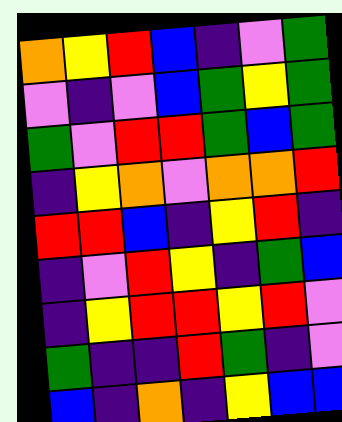[["orange", "yellow", "red", "blue", "indigo", "violet", "green"], ["violet", "indigo", "violet", "blue", "green", "yellow", "green"], ["green", "violet", "red", "red", "green", "blue", "green"], ["indigo", "yellow", "orange", "violet", "orange", "orange", "red"], ["red", "red", "blue", "indigo", "yellow", "red", "indigo"], ["indigo", "violet", "red", "yellow", "indigo", "green", "blue"], ["indigo", "yellow", "red", "red", "yellow", "red", "violet"], ["green", "indigo", "indigo", "red", "green", "indigo", "violet"], ["blue", "indigo", "orange", "indigo", "yellow", "blue", "blue"]]